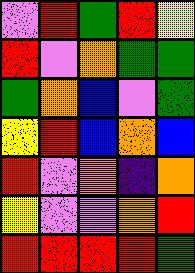[["violet", "red", "green", "red", "yellow"], ["red", "violet", "orange", "green", "green"], ["green", "orange", "blue", "violet", "green"], ["yellow", "red", "blue", "orange", "blue"], ["red", "violet", "orange", "indigo", "orange"], ["yellow", "violet", "violet", "orange", "red"], ["red", "red", "red", "red", "green"]]